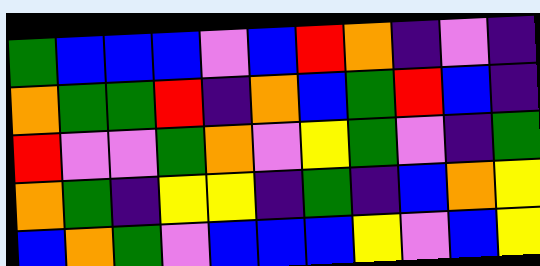[["green", "blue", "blue", "blue", "violet", "blue", "red", "orange", "indigo", "violet", "indigo"], ["orange", "green", "green", "red", "indigo", "orange", "blue", "green", "red", "blue", "indigo"], ["red", "violet", "violet", "green", "orange", "violet", "yellow", "green", "violet", "indigo", "green"], ["orange", "green", "indigo", "yellow", "yellow", "indigo", "green", "indigo", "blue", "orange", "yellow"], ["blue", "orange", "green", "violet", "blue", "blue", "blue", "yellow", "violet", "blue", "yellow"]]